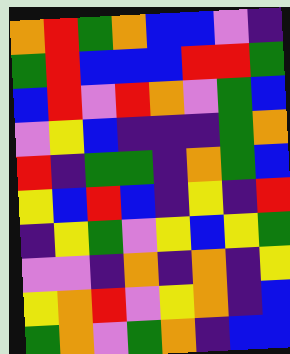[["orange", "red", "green", "orange", "blue", "blue", "violet", "indigo"], ["green", "red", "blue", "blue", "blue", "red", "red", "green"], ["blue", "red", "violet", "red", "orange", "violet", "green", "blue"], ["violet", "yellow", "blue", "indigo", "indigo", "indigo", "green", "orange"], ["red", "indigo", "green", "green", "indigo", "orange", "green", "blue"], ["yellow", "blue", "red", "blue", "indigo", "yellow", "indigo", "red"], ["indigo", "yellow", "green", "violet", "yellow", "blue", "yellow", "green"], ["violet", "violet", "indigo", "orange", "indigo", "orange", "indigo", "yellow"], ["yellow", "orange", "red", "violet", "yellow", "orange", "indigo", "blue"], ["green", "orange", "violet", "green", "orange", "indigo", "blue", "blue"]]